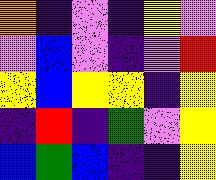[["orange", "indigo", "violet", "indigo", "yellow", "violet"], ["violet", "blue", "violet", "indigo", "violet", "red"], ["yellow", "blue", "yellow", "yellow", "indigo", "yellow"], ["indigo", "red", "indigo", "green", "violet", "yellow"], ["blue", "green", "blue", "indigo", "indigo", "yellow"]]